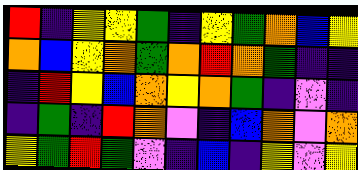[["red", "indigo", "yellow", "yellow", "green", "indigo", "yellow", "green", "orange", "blue", "yellow"], ["orange", "blue", "yellow", "orange", "green", "orange", "red", "orange", "green", "indigo", "indigo"], ["indigo", "red", "yellow", "blue", "orange", "yellow", "orange", "green", "indigo", "violet", "indigo"], ["indigo", "green", "indigo", "red", "orange", "violet", "indigo", "blue", "orange", "violet", "orange"], ["yellow", "green", "red", "green", "violet", "indigo", "blue", "indigo", "yellow", "violet", "yellow"]]